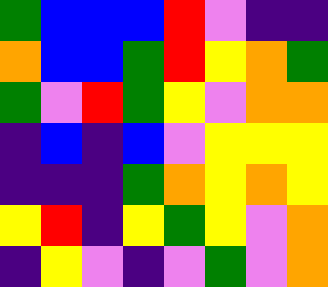[["green", "blue", "blue", "blue", "red", "violet", "indigo", "indigo"], ["orange", "blue", "blue", "green", "red", "yellow", "orange", "green"], ["green", "violet", "red", "green", "yellow", "violet", "orange", "orange"], ["indigo", "blue", "indigo", "blue", "violet", "yellow", "yellow", "yellow"], ["indigo", "indigo", "indigo", "green", "orange", "yellow", "orange", "yellow"], ["yellow", "red", "indigo", "yellow", "green", "yellow", "violet", "orange"], ["indigo", "yellow", "violet", "indigo", "violet", "green", "violet", "orange"]]